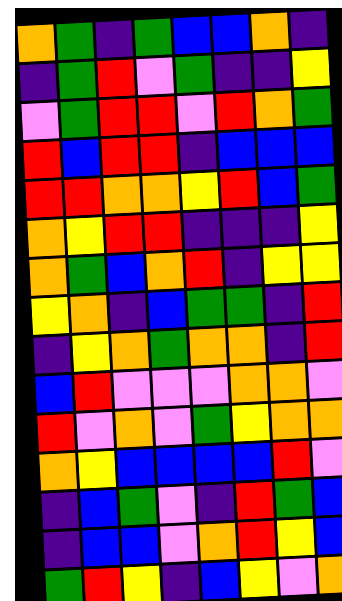[["orange", "green", "indigo", "green", "blue", "blue", "orange", "indigo"], ["indigo", "green", "red", "violet", "green", "indigo", "indigo", "yellow"], ["violet", "green", "red", "red", "violet", "red", "orange", "green"], ["red", "blue", "red", "red", "indigo", "blue", "blue", "blue"], ["red", "red", "orange", "orange", "yellow", "red", "blue", "green"], ["orange", "yellow", "red", "red", "indigo", "indigo", "indigo", "yellow"], ["orange", "green", "blue", "orange", "red", "indigo", "yellow", "yellow"], ["yellow", "orange", "indigo", "blue", "green", "green", "indigo", "red"], ["indigo", "yellow", "orange", "green", "orange", "orange", "indigo", "red"], ["blue", "red", "violet", "violet", "violet", "orange", "orange", "violet"], ["red", "violet", "orange", "violet", "green", "yellow", "orange", "orange"], ["orange", "yellow", "blue", "blue", "blue", "blue", "red", "violet"], ["indigo", "blue", "green", "violet", "indigo", "red", "green", "blue"], ["indigo", "blue", "blue", "violet", "orange", "red", "yellow", "blue"], ["green", "red", "yellow", "indigo", "blue", "yellow", "violet", "orange"]]